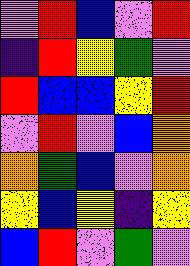[["violet", "red", "blue", "violet", "red"], ["indigo", "red", "yellow", "green", "violet"], ["red", "blue", "blue", "yellow", "red"], ["violet", "red", "violet", "blue", "orange"], ["orange", "green", "blue", "violet", "orange"], ["yellow", "blue", "yellow", "indigo", "yellow"], ["blue", "red", "violet", "green", "violet"]]